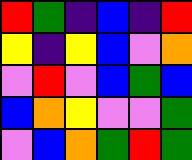[["red", "green", "indigo", "blue", "indigo", "red"], ["yellow", "indigo", "yellow", "blue", "violet", "orange"], ["violet", "red", "violet", "blue", "green", "blue"], ["blue", "orange", "yellow", "violet", "violet", "green"], ["violet", "blue", "orange", "green", "red", "green"]]